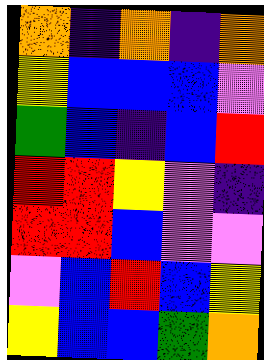[["orange", "indigo", "orange", "indigo", "orange"], ["yellow", "blue", "blue", "blue", "violet"], ["green", "blue", "indigo", "blue", "red"], ["red", "red", "yellow", "violet", "indigo"], ["red", "red", "blue", "violet", "violet"], ["violet", "blue", "red", "blue", "yellow"], ["yellow", "blue", "blue", "green", "orange"]]